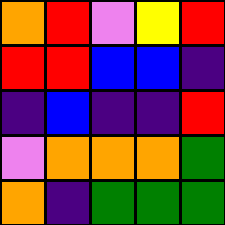[["orange", "red", "violet", "yellow", "red"], ["red", "red", "blue", "blue", "indigo"], ["indigo", "blue", "indigo", "indigo", "red"], ["violet", "orange", "orange", "orange", "green"], ["orange", "indigo", "green", "green", "green"]]